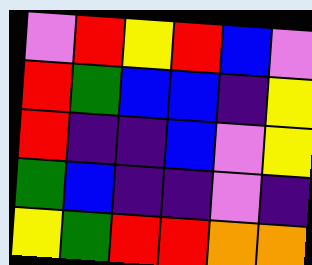[["violet", "red", "yellow", "red", "blue", "violet"], ["red", "green", "blue", "blue", "indigo", "yellow"], ["red", "indigo", "indigo", "blue", "violet", "yellow"], ["green", "blue", "indigo", "indigo", "violet", "indigo"], ["yellow", "green", "red", "red", "orange", "orange"]]